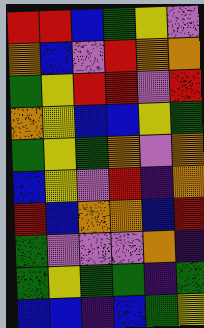[["red", "red", "blue", "green", "yellow", "violet"], ["orange", "blue", "violet", "red", "orange", "orange"], ["green", "yellow", "red", "red", "violet", "red"], ["orange", "yellow", "blue", "blue", "yellow", "green"], ["green", "yellow", "green", "orange", "violet", "orange"], ["blue", "yellow", "violet", "red", "indigo", "orange"], ["red", "blue", "orange", "orange", "blue", "red"], ["green", "violet", "violet", "violet", "orange", "indigo"], ["green", "yellow", "green", "green", "indigo", "green"], ["blue", "blue", "indigo", "blue", "green", "yellow"]]